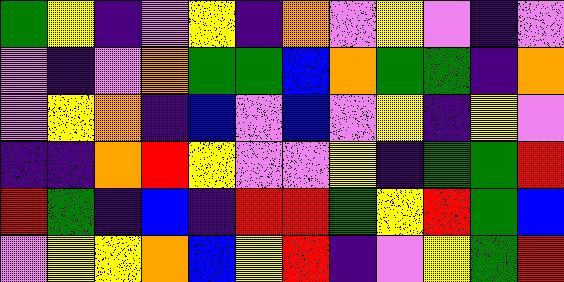[["green", "yellow", "indigo", "violet", "yellow", "indigo", "orange", "violet", "yellow", "violet", "indigo", "violet"], ["violet", "indigo", "violet", "orange", "green", "green", "blue", "orange", "green", "green", "indigo", "orange"], ["violet", "yellow", "orange", "indigo", "blue", "violet", "blue", "violet", "yellow", "indigo", "yellow", "violet"], ["indigo", "indigo", "orange", "red", "yellow", "violet", "violet", "yellow", "indigo", "green", "green", "red"], ["red", "green", "indigo", "blue", "indigo", "red", "red", "green", "yellow", "red", "green", "blue"], ["violet", "yellow", "yellow", "orange", "blue", "yellow", "red", "indigo", "violet", "yellow", "green", "red"]]